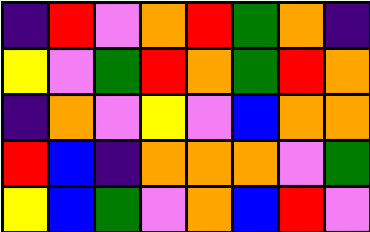[["indigo", "red", "violet", "orange", "red", "green", "orange", "indigo"], ["yellow", "violet", "green", "red", "orange", "green", "red", "orange"], ["indigo", "orange", "violet", "yellow", "violet", "blue", "orange", "orange"], ["red", "blue", "indigo", "orange", "orange", "orange", "violet", "green"], ["yellow", "blue", "green", "violet", "orange", "blue", "red", "violet"]]